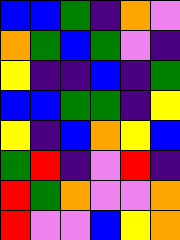[["blue", "blue", "green", "indigo", "orange", "violet"], ["orange", "green", "blue", "green", "violet", "indigo"], ["yellow", "indigo", "indigo", "blue", "indigo", "green"], ["blue", "blue", "green", "green", "indigo", "yellow"], ["yellow", "indigo", "blue", "orange", "yellow", "blue"], ["green", "red", "indigo", "violet", "red", "indigo"], ["red", "green", "orange", "violet", "violet", "orange"], ["red", "violet", "violet", "blue", "yellow", "orange"]]